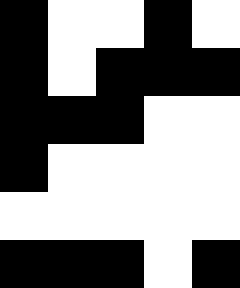[["black", "white", "white", "black", "white"], ["black", "white", "black", "black", "black"], ["black", "black", "black", "white", "white"], ["black", "white", "white", "white", "white"], ["white", "white", "white", "white", "white"], ["black", "black", "black", "white", "black"]]